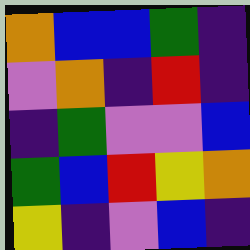[["orange", "blue", "blue", "green", "indigo"], ["violet", "orange", "indigo", "red", "indigo"], ["indigo", "green", "violet", "violet", "blue"], ["green", "blue", "red", "yellow", "orange"], ["yellow", "indigo", "violet", "blue", "indigo"]]